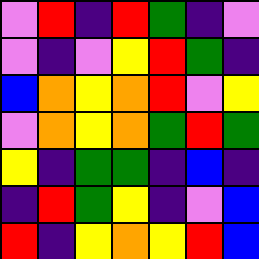[["violet", "red", "indigo", "red", "green", "indigo", "violet"], ["violet", "indigo", "violet", "yellow", "red", "green", "indigo"], ["blue", "orange", "yellow", "orange", "red", "violet", "yellow"], ["violet", "orange", "yellow", "orange", "green", "red", "green"], ["yellow", "indigo", "green", "green", "indigo", "blue", "indigo"], ["indigo", "red", "green", "yellow", "indigo", "violet", "blue"], ["red", "indigo", "yellow", "orange", "yellow", "red", "blue"]]